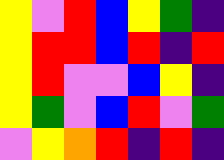[["yellow", "violet", "red", "blue", "yellow", "green", "indigo"], ["yellow", "red", "red", "blue", "red", "indigo", "red"], ["yellow", "red", "violet", "violet", "blue", "yellow", "indigo"], ["yellow", "green", "violet", "blue", "red", "violet", "green"], ["violet", "yellow", "orange", "red", "indigo", "red", "indigo"]]